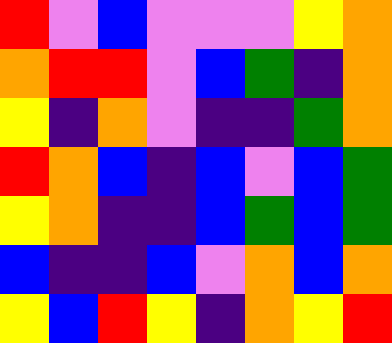[["red", "violet", "blue", "violet", "violet", "violet", "yellow", "orange"], ["orange", "red", "red", "violet", "blue", "green", "indigo", "orange"], ["yellow", "indigo", "orange", "violet", "indigo", "indigo", "green", "orange"], ["red", "orange", "blue", "indigo", "blue", "violet", "blue", "green"], ["yellow", "orange", "indigo", "indigo", "blue", "green", "blue", "green"], ["blue", "indigo", "indigo", "blue", "violet", "orange", "blue", "orange"], ["yellow", "blue", "red", "yellow", "indigo", "orange", "yellow", "red"]]